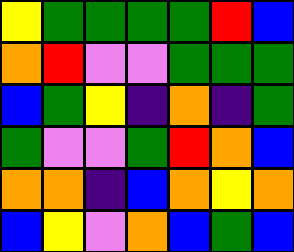[["yellow", "green", "green", "green", "green", "red", "blue"], ["orange", "red", "violet", "violet", "green", "green", "green"], ["blue", "green", "yellow", "indigo", "orange", "indigo", "green"], ["green", "violet", "violet", "green", "red", "orange", "blue"], ["orange", "orange", "indigo", "blue", "orange", "yellow", "orange"], ["blue", "yellow", "violet", "orange", "blue", "green", "blue"]]